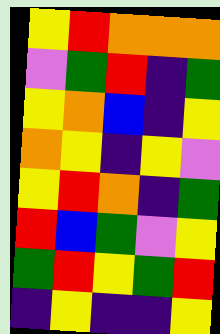[["yellow", "red", "orange", "orange", "orange"], ["violet", "green", "red", "indigo", "green"], ["yellow", "orange", "blue", "indigo", "yellow"], ["orange", "yellow", "indigo", "yellow", "violet"], ["yellow", "red", "orange", "indigo", "green"], ["red", "blue", "green", "violet", "yellow"], ["green", "red", "yellow", "green", "red"], ["indigo", "yellow", "indigo", "indigo", "yellow"]]